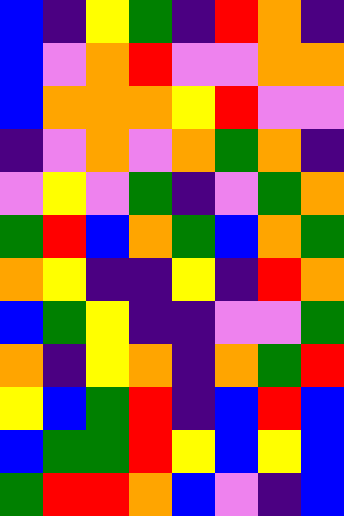[["blue", "indigo", "yellow", "green", "indigo", "red", "orange", "indigo"], ["blue", "violet", "orange", "red", "violet", "violet", "orange", "orange"], ["blue", "orange", "orange", "orange", "yellow", "red", "violet", "violet"], ["indigo", "violet", "orange", "violet", "orange", "green", "orange", "indigo"], ["violet", "yellow", "violet", "green", "indigo", "violet", "green", "orange"], ["green", "red", "blue", "orange", "green", "blue", "orange", "green"], ["orange", "yellow", "indigo", "indigo", "yellow", "indigo", "red", "orange"], ["blue", "green", "yellow", "indigo", "indigo", "violet", "violet", "green"], ["orange", "indigo", "yellow", "orange", "indigo", "orange", "green", "red"], ["yellow", "blue", "green", "red", "indigo", "blue", "red", "blue"], ["blue", "green", "green", "red", "yellow", "blue", "yellow", "blue"], ["green", "red", "red", "orange", "blue", "violet", "indigo", "blue"]]